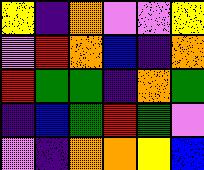[["yellow", "indigo", "orange", "violet", "violet", "yellow"], ["violet", "red", "orange", "blue", "indigo", "orange"], ["red", "green", "green", "indigo", "orange", "green"], ["indigo", "blue", "green", "red", "green", "violet"], ["violet", "indigo", "orange", "orange", "yellow", "blue"]]